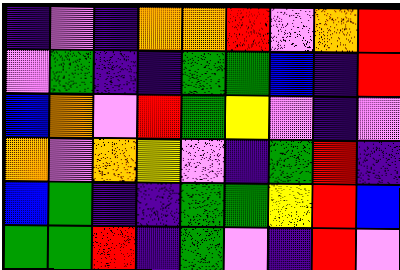[["indigo", "violet", "indigo", "orange", "orange", "red", "violet", "orange", "red"], ["violet", "green", "indigo", "indigo", "green", "green", "blue", "indigo", "red"], ["blue", "orange", "violet", "red", "green", "yellow", "violet", "indigo", "violet"], ["orange", "violet", "orange", "yellow", "violet", "indigo", "green", "red", "indigo"], ["blue", "green", "indigo", "indigo", "green", "green", "yellow", "red", "blue"], ["green", "green", "red", "indigo", "green", "violet", "indigo", "red", "violet"]]